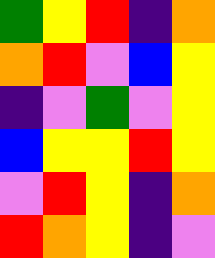[["green", "yellow", "red", "indigo", "orange"], ["orange", "red", "violet", "blue", "yellow"], ["indigo", "violet", "green", "violet", "yellow"], ["blue", "yellow", "yellow", "red", "yellow"], ["violet", "red", "yellow", "indigo", "orange"], ["red", "orange", "yellow", "indigo", "violet"]]